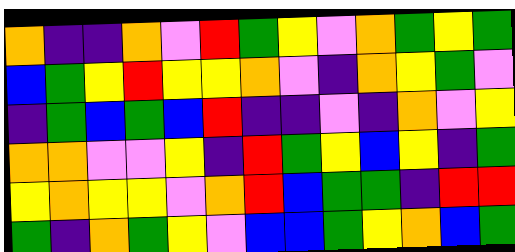[["orange", "indigo", "indigo", "orange", "violet", "red", "green", "yellow", "violet", "orange", "green", "yellow", "green"], ["blue", "green", "yellow", "red", "yellow", "yellow", "orange", "violet", "indigo", "orange", "yellow", "green", "violet"], ["indigo", "green", "blue", "green", "blue", "red", "indigo", "indigo", "violet", "indigo", "orange", "violet", "yellow"], ["orange", "orange", "violet", "violet", "yellow", "indigo", "red", "green", "yellow", "blue", "yellow", "indigo", "green"], ["yellow", "orange", "yellow", "yellow", "violet", "orange", "red", "blue", "green", "green", "indigo", "red", "red"], ["green", "indigo", "orange", "green", "yellow", "violet", "blue", "blue", "green", "yellow", "orange", "blue", "green"]]